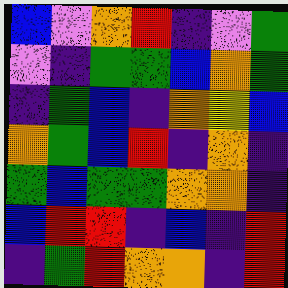[["blue", "violet", "orange", "red", "indigo", "violet", "green"], ["violet", "indigo", "green", "green", "blue", "orange", "green"], ["indigo", "green", "blue", "indigo", "orange", "yellow", "blue"], ["orange", "green", "blue", "red", "indigo", "orange", "indigo"], ["green", "blue", "green", "green", "orange", "orange", "indigo"], ["blue", "red", "red", "indigo", "blue", "indigo", "red"], ["indigo", "green", "red", "orange", "orange", "indigo", "red"]]